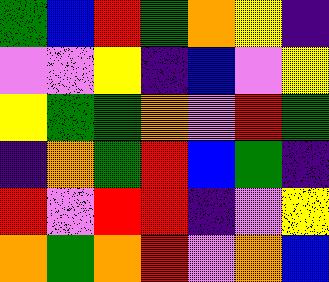[["green", "blue", "red", "green", "orange", "yellow", "indigo"], ["violet", "violet", "yellow", "indigo", "blue", "violet", "yellow"], ["yellow", "green", "green", "orange", "violet", "red", "green"], ["indigo", "orange", "green", "red", "blue", "green", "indigo"], ["red", "violet", "red", "red", "indigo", "violet", "yellow"], ["orange", "green", "orange", "red", "violet", "orange", "blue"]]